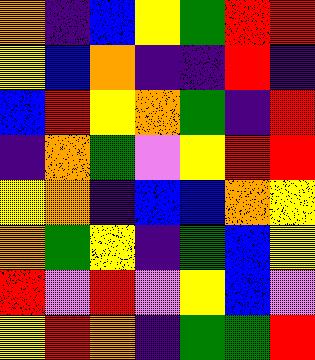[["orange", "indigo", "blue", "yellow", "green", "red", "red"], ["yellow", "blue", "orange", "indigo", "indigo", "red", "indigo"], ["blue", "red", "yellow", "orange", "green", "indigo", "red"], ["indigo", "orange", "green", "violet", "yellow", "red", "red"], ["yellow", "orange", "indigo", "blue", "blue", "orange", "yellow"], ["orange", "green", "yellow", "indigo", "green", "blue", "yellow"], ["red", "violet", "red", "violet", "yellow", "blue", "violet"], ["yellow", "red", "orange", "indigo", "green", "green", "red"]]